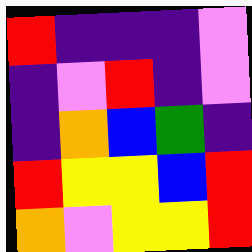[["red", "indigo", "indigo", "indigo", "violet"], ["indigo", "violet", "red", "indigo", "violet"], ["indigo", "orange", "blue", "green", "indigo"], ["red", "yellow", "yellow", "blue", "red"], ["orange", "violet", "yellow", "yellow", "red"]]